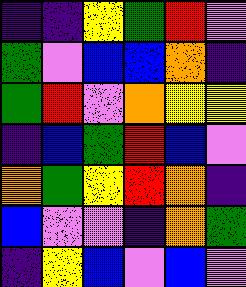[["indigo", "indigo", "yellow", "green", "red", "violet"], ["green", "violet", "blue", "blue", "orange", "indigo"], ["green", "red", "violet", "orange", "yellow", "yellow"], ["indigo", "blue", "green", "red", "blue", "violet"], ["orange", "green", "yellow", "red", "orange", "indigo"], ["blue", "violet", "violet", "indigo", "orange", "green"], ["indigo", "yellow", "blue", "violet", "blue", "violet"]]